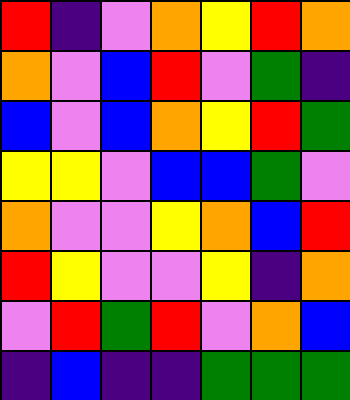[["red", "indigo", "violet", "orange", "yellow", "red", "orange"], ["orange", "violet", "blue", "red", "violet", "green", "indigo"], ["blue", "violet", "blue", "orange", "yellow", "red", "green"], ["yellow", "yellow", "violet", "blue", "blue", "green", "violet"], ["orange", "violet", "violet", "yellow", "orange", "blue", "red"], ["red", "yellow", "violet", "violet", "yellow", "indigo", "orange"], ["violet", "red", "green", "red", "violet", "orange", "blue"], ["indigo", "blue", "indigo", "indigo", "green", "green", "green"]]